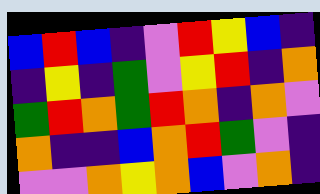[["blue", "red", "blue", "indigo", "violet", "red", "yellow", "blue", "indigo"], ["indigo", "yellow", "indigo", "green", "violet", "yellow", "red", "indigo", "orange"], ["green", "red", "orange", "green", "red", "orange", "indigo", "orange", "violet"], ["orange", "indigo", "indigo", "blue", "orange", "red", "green", "violet", "indigo"], ["violet", "violet", "orange", "yellow", "orange", "blue", "violet", "orange", "indigo"]]